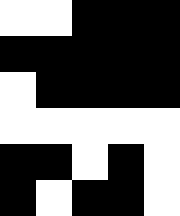[["white", "white", "black", "black", "black"], ["black", "black", "black", "black", "black"], ["white", "black", "black", "black", "black"], ["white", "white", "white", "white", "white"], ["black", "black", "white", "black", "white"], ["black", "white", "black", "black", "white"]]